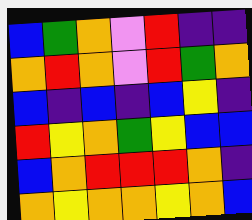[["blue", "green", "orange", "violet", "red", "indigo", "indigo"], ["orange", "red", "orange", "violet", "red", "green", "orange"], ["blue", "indigo", "blue", "indigo", "blue", "yellow", "indigo"], ["red", "yellow", "orange", "green", "yellow", "blue", "blue"], ["blue", "orange", "red", "red", "red", "orange", "indigo"], ["orange", "yellow", "orange", "orange", "yellow", "orange", "blue"]]